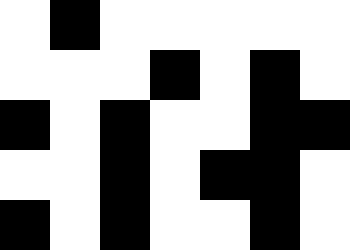[["white", "black", "white", "white", "white", "white", "white"], ["white", "white", "white", "black", "white", "black", "white"], ["black", "white", "black", "white", "white", "black", "black"], ["white", "white", "black", "white", "black", "black", "white"], ["black", "white", "black", "white", "white", "black", "white"]]